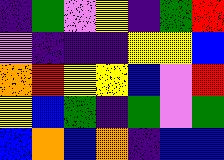[["indigo", "green", "violet", "yellow", "indigo", "green", "red"], ["violet", "indigo", "indigo", "indigo", "yellow", "yellow", "blue"], ["orange", "red", "yellow", "yellow", "blue", "violet", "red"], ["yellow", "blue", "green", "indigo", "green", "violet", "green"], ["blue", "orange", "blue", "orange", "indigo", "blue", "blue"]]